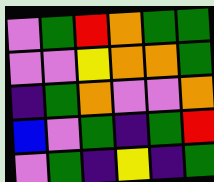[["violet", "green", "red", "orange", "green", "green"], ["violet", "violet", "yellow", "orange", "orange", "green"], ["indigo", "green", "orange", "violet", "violet", "orange"], ["blue", "violet", "green", "indigo", "green", "red"], ["violet", "green", "indigo", "yellow", "indigo", "green"]]